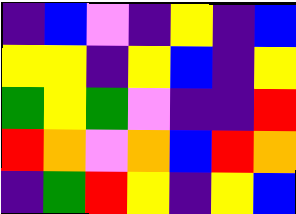[["indigo", "blue", "violet", "indigo", "yellow", "indigo", "blue"], ["yellow", "yellow", "indigo", "yellow", "blue", "indigo", "yellow"], ["green", "yellow", "green", "violet", "indigo", "indigo", "red"], ["red", "orange", "violet", "orange", "blue", "red", "orange"], ["indigo", "green", "red", "yellow", "indigo", "yellow", "blue"]]